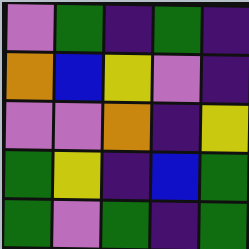[["violet", "green", "indigo", "green", "indigo"], ["orange", "blue", "yellow", "violet", "indigo"], ["violet", "violet", "orange", "indigo", "yellow"], ["green", "yellow", "indigo", "blue", "green"], ["green", "violet", "green", "indigo", "green"]]